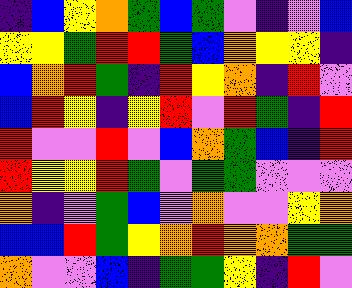[["indigo", "blue", "yellow", "orange", "green", "blue", "green", "violet", "indigo", "violet", "blue"], ["yellow", "yellow", "green", "red", "red", "green", "blue", "orange", "yellow", "yellow", "indigo"], ["blue", "orange", "red", "green", "indigo", "red", "yellow", "orange", "indigo", "red", "violet"], ["blue", "red", "yellow", "indigo", "yellow", "red", "violet", "red", "green", "indigo", "red"], ["red", "violet", "violet", "red", "violet", "blue", "orange", "green", "blue", "indigo", "red"], ["red", "yellow", "yellow", "red", "green", "violet", "green", "green", "violet", "violet", "violet"], ["orange", "indigo", "violet", "green", "blue", "violet", "orange", "violet", "violet", "yellow", "orange"], ["blue", "blue", "red", "green", "yellow", "orange", "red", "orange", "orange", "green", "green"], ["orange", "violet", "violet", "blue", "indigo", "green", "green", "yellow", "indigo", "red", "violet"]]